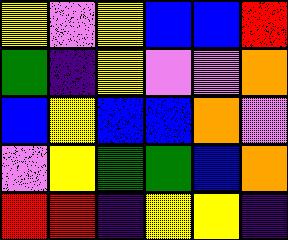[["yellow", "violet", "yellow", "blue", "blue", "red"], ["green", "indigo", "yellow", "violet", "violet", "orange"], ["blue", "yellow", "blue", "blue", "orange", "violet"], ["violet", "yellow", "green", "green", "blue", "orange"], ["red", "red", "indigo", "yellow", "yellow", "indigo"]]